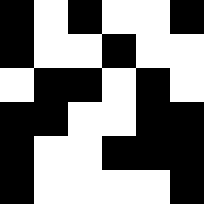[["black", "white", "black", "white", "white", "black"], ["black", "white", "white", "black", "white", "white"], ["white", "black", "black", "white", "black", "white"], ["black", "black", "white", "white", "black", "black"], ["black", "white", "white", "black", "black", "black"], ["black", "white", "white", "white", "white", "black"]]